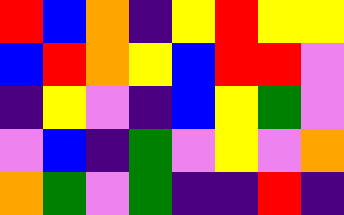[["red", "blue", "orange", "indigo", "yellow", "red", "yellow", "yellow"], ["blue", "red", "orange", "yellow", "blue", "red", "red", "violet"], ["indigo", "yellow", "violet", "indigo", "blue", "yellow", "green", "violet"], ["violet", "blue", "indigo", "green", "violet", "yellow", "violet", "orange"], ["orange", "green", "violet", "green", "indigo", "indigo", "red", "indigo"]]